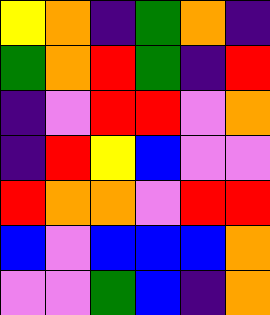[["yellow", "orange", "indigo", "green", "orange", "indigo"], ["green", "orange", "red", "green", "indigo", "red"], ["indigo", "violet", "red", "red", "violet", "orange"], ["indigo", "red", "yellow", "blue", "violet", "violet"], ["red", "orange", "orange", "violet", "red", "red"], ["blue", "violet", "blue", "blue", "blue", "orange"], ["violet", "violet", "green", "blue", "indigo", "orange"]]